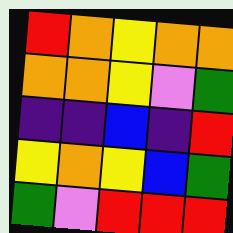[["red", "orange", "yellow", "orange", "orange"], ["orange", "orange", "yellow", "violet", "green"], ["indigo", "indigo", "blue", "indigo", "red"], ["yellow", "orange", "yellow", "blue", "green"], ["green", "violet", "red", "red", "red"]]